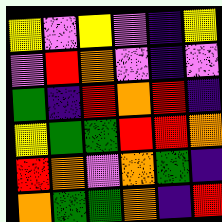[["yellow", "violet", "yellow", "violet", "indigo", "yellow"], ["violet", "red", "orange", "violet", "indigo", "violet"], ["green", "indigo", "red", "orange", "red", "indigo"], ["yellow", "green", "green", "red", "red", "orange"], ["red", "orange", "violet", "orange", "green", "indigo"], ["orange", "green", "green", "orange", "indigo", "red"]]